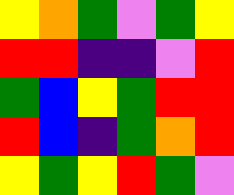[["yellow", "orange", "green", "violet", "green", "yellow"], ["red", "red", "indigo", "indigo", "violet", "red"], ["green", "blue", "yellow", "green", "red", "red"], ["red", "blue", "indigo", "green", "orange", "red"], ["yellow", "green", "yellow", "red", "green", "violet"]]